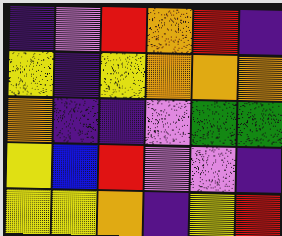[["indigo", "violet", "red", "orange", "red", "indigo"], ["yellow", "indigo", "yellow", "orange", "orange", "orange"], ["orange", "indigo", "indigo", "violet", "green", "green"], ["yellow", "blue", "red", "violet", "violet", "indigo"], ["yellow", "yellow", "orange", "indigo", "yellow", "red"]]